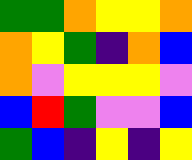[["green", "green", "orange", "yellow", "yellow", "orange"], ["orange", "yellow", "green", "indigo", "orange", "blue"], ["orange", "violet", "yellow", "yellow", "yellow", "violet"], ["blue", "red", "green", "violet", "violet", "blue"], ["green", "blue", "indigo", "yellow", "indigo", "yellow"]]